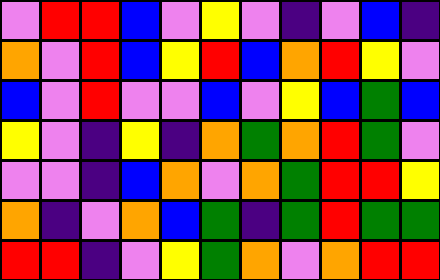[["violet", "red", "red", "blue", "violet", "yellow", "violet", "indigo", "violet", "blue", "indigo"], ["orange", "violet", "red", "blue", "yellow", "red", "blue", "orange", "red", "yellow", "violet"], ["blue", "violet", "red", "violet", "violet", "blue", "violet", "yellow", "blue", "green", "blue"], ["yellow", "violet", "indigo", "yellow", "indigo", "orange", "green", "orange", "red", "green", "violet"], ["violet", "violet", "indigo", "blue", "orange", "violet", "orange", "green", "red", "red", "yellow"], ["orange", "indigo", "violet", "orange", "blue", "green", "indigo", "green", "red", "green", "green"], ["red", "red", "indigo", "violet", "yellow", "green", "orange", "violet", "orange", "red", "red"]]